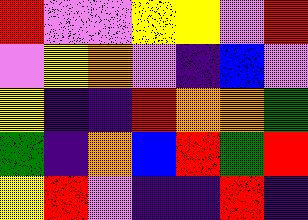[["red", "violet", "violet", "yellow", "yellow", "violet", "red"], ["violet", "yellow", "orange", "violet", "indigo", "blue", "violet"], ["yellow", "indigo", "indigo", "red", "orange", "orange", "green"], ["green", "indigo", "orange", "blue", "red", "green", "red"], ["yellow", "red", "violet", "indigo", "indigo", "red", "indigo"]]